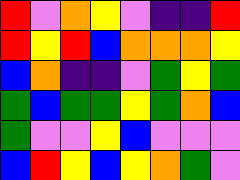[["red", "violet", "orange", "yellow", "violet", "indigo", "indigo", "red"], ["red", "yellow", "red", "blue", "orange", "orange", "orange", "yellow"], ["blue", "orange", "indigo", "indigo", "violet", "green", "yellow", "green"], ["green", "blue", "green", "green", "yellow", "green", "orange", "blue"], ["green", "violet", "violet", "yellow", "blue", "violet", "violet", "violet"], ["blue", "red", "yellow", "blue", "yellow", "orange", "green", "violet"]]